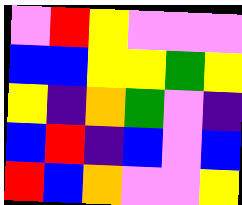[["violet", "red", "yellow", "violet", "violet", "violet"], ["blue", "blue", "yellow", "yellow", "green", "yellow"], ["yellow", "indigo", "orange", "green", "violet", "indigo"], ["blue", "red", "indigo", "blue", "violet", "blue"], ["red", "blue", "orange", "violet", "violet", "yellow"]]